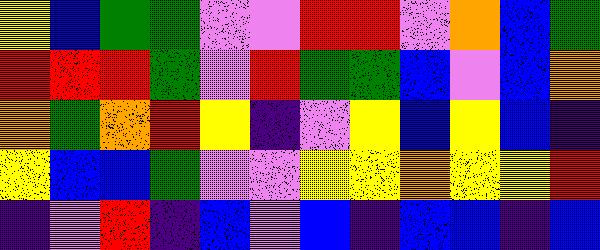[["yellow", "blue", "green", "green", "violet", "violet", "red", "red", "violet", "orange", "blue", "green"], ["red", "red", "red", "green", "violet", "red", "green", "green", "blue", "violet", "blue", "orange"], ["orange", "green", "orange", "red", "yellow", "indigo", "violet", "yellow", "blue", "yellow", "blue", "indigo"], ["yellow", "blue", "blue", "green", "violet", "violet", "yellow", "yellow", "orange", "yellow", "yellow", "red"], ["indigo", "violet", "red", "indigo", "blue", "violet", "blue", "indigo", "blue", "blue", "indigo", "blue"]]